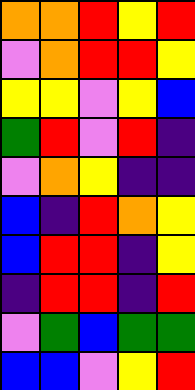[["orange", "orange", "red", "yellow", "red"], ["violet", "orange", "red", "red", "yellow"], ["yellow", "yellow", "violet", "yellow", "blue"], ["green", "red", "violet", "red", "indigo"], ["violet", "orange", "yellow", "indigo", "indigo"], ["blue", "indigo", "red", "orange", "yellow"], ["blue", "red", "red", "indigo", "yellow"], ["indigo", "red", "red", "indigo", "red"], ["violet", "green", "blue", "green", "green"], ["blue", "blue", "violet", "yellow", "red"]]